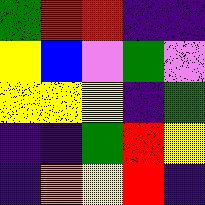[["green", "red", "red", "indigo", "indigo"], ["yellow", "blue", "violet", "green", "violet"], ["yellow", "yellow", "yellow", "indigo", "green"], ["indigo", "indigo", "green", "red", "yellow"], ["indigo", "orange", "yellow", "red", "indigo"]]